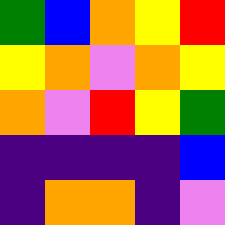[["green", "blue", "orange", "yellow", "red"], ["yellow", "orange", "violet", "orange", "yellow"], ["orange", "violet", "red", "yellow", "green"], ["indigo", "indigo", "indigo", "indigo", "blue"], ["indigo", "orange", "orange", "indigo", "violet"]]